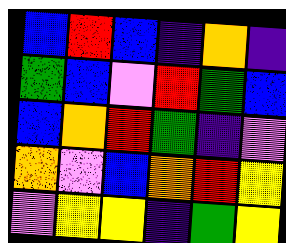[["blue", "red", "blue", "indigo", "orange", "indigo"], ["green", "blue", "violet", "red", "green", "blue"], ["blue", "orange", "red", "green", "indigo", "violet"], ["orange", "violet", "blue", "orange", "red", "yellow"], ["violet", "yellow", "yellow", "indigo", "green", "yellow"]]